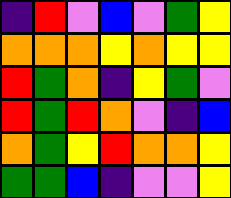[["indigo", "red", "violet", "blue", "violet", "green", "yellow"], ["orange", "orange", "orange", "yellow", "orange", "yellow", "yellow"], ["red", "green", "orange", "indigo", "yellow", "green", "violet"], ["red", "green", "red", "orange", "violet", "indigo", "blue"], ["orange", "green", "yellow", "red", "orange", "orange", "yellow"], ["green", "green", "blue", "indigo", "violet", "violet", "yellow"]]